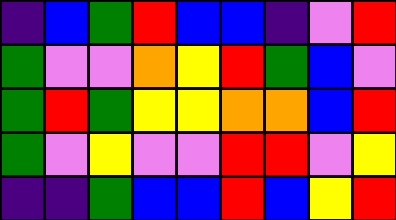[["indigo", "blue", "green", "red", "blue", "blue", "indigo", "violet", "red"], ["green", "violet", "violet", "orange", "yellow", "red", "green", "blue", "violet"], ["green", "red", "green", "yellow", "yellow", "orange", "orange", "blue", "red"], ["green", "violet", "yellow", "violet", "violet", "red", "red", "violet", "yellow"], ["indigo", "indigo", "green", "blue", "blue", "red", "blue", "yellow", "red"]]